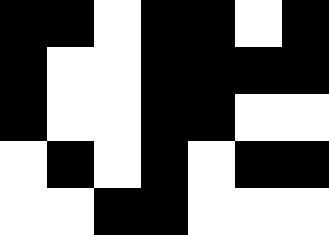[["black", "black", "white", "black", "black", "white", "black"], ["black", "white", "white", "black", "black", "black", "black"], ["black", "white", "white", "black", "black", "white", "white"], ["white", "black", "white", "black", "white", "black", "black"], ["white", "white", "black", "black", "white", "white", "white"]]